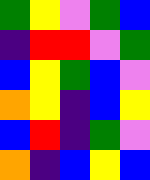[["green", "yellow", "violet", "green", "blue"], ["indigo", "red", "red", "violet", "green"], ["blue", "yellow", "green", "blue", "violet"], ["orange", "yellow", "indigo", "blue", "yellow"], ["blue", "red", "indigo", "green", "violet"], ["orange", "indigo", "blue", "yellow", "blue"]]